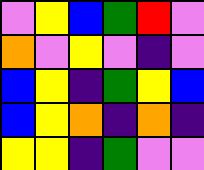[["violet", "yellow", "blue", "green", "red", "violet"], ["orange", "violet", "yellow", "violet", "indigo", "violet"], ["blue", "yellow", "indigo", "green", "yellow", "blue"], ["blue", "yellow", "orange", "indigo", "orange", "indigo"], ["yellow", "yellow", "indigo", "green", "violet", "violet"]]